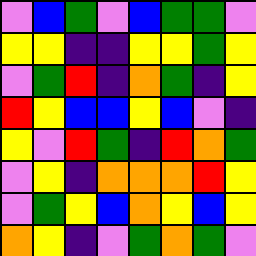[["violet", "blue", "green", "violet", "blue", "green", "green", "violet"], ["yellow", "yellow", "indigo", "indigo", "yellow", "yellow", "green", "yellow"], ["violet", "green", "red", "indigo", "orange", "green", "indigo", "yellow"], ["red", "yellow", "blue", "blue", "yellow", "blue", "violet", "indigo"], ["yellow", "violet", "red", "green", "indigo", "red", "orange", "green"], ["violet", "yellow", "indigo", "orange", "orange", "orange", "red", "yellow"], ["violet", "green", "yellow", "blue", "orange", "yellow", "blue", "yellow"], ["orange", "yellow", "indigo", "violet", "green", "orange", "green", "violet"]]